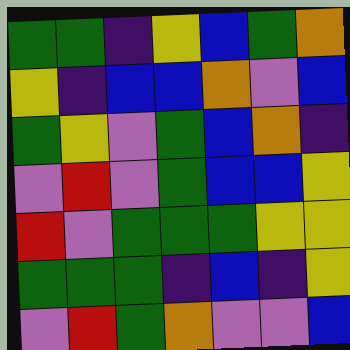[["green", "green", "indigo", "yellow", "blue", "green", "orange"], ["yellow", "indigo", "blue", "blue", "orange", "violet", "blue"], ["green", "yellow", "violet", "green", "blue", "orange", "indigo"], ["violet", "red", "violet", "green", "blue", "blue", "yellow"], ["red", "violet", "green", "green", "green", "yellow", "yellow"], ["green", "green", "green", "indigo", "blue", "indigo", "yellow"], ["violet", "red", "green", "orange", "violet", "violet", "blue"]]